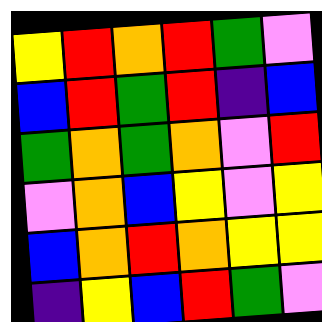[["yellow", "red", "orange", "red", "green", "violet"], ["blue", "red", "green", "red", "indigo", "blue"], ["green", "orange", "green", "orange", "violet", "red"], ["violet", "orange", "blue", "yellow", "violet", "yellow"], ["blue", "orange", "red", "orange", "yellow", "yellow"], ["indigo", "yellow", "blue", "red", "green", "violet"]]